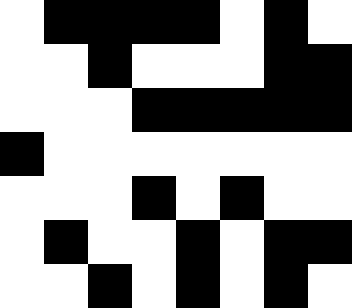[["white", "black", "black", "black", "black", "white", "black", "white"], ["white", "white", "black", "white", "white", "white", "black", "black"], ["white", "white", "white", "black", "black", "black", "black", "black"], ["black", "white", "white", "white", "white", "white", "white", "white"], ["white", "white", "white", "black", "white", "black", "white", "white"], ["white", "black", "white", "white", "black", "white", "black", "black"], ["white", "white", "black", "white", "black", "white", "black", "white"]]